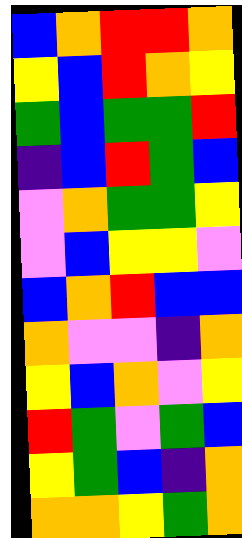[["blue", "orange", "red", "red", "orange"], ["yellow", "blue", "red", "orange", "yellow"], ["green", "blue", "green", "green", "red"], ["indigo", "blue", "red", "green", "blue"], ["violet", "orange", "green", "green", "yellow"], ["violet", "blue", "yellow", "yellow", "violet"], ["blue", "orange", "red", "blue", "blue"], ["orange", "violet", "violet", "indigo", "orange"], ["yellow", "blue", "orange", "violet", "yellow"], ["red", "green", "violet", "green", "blue"], ["yellow", "green", "blue", "indigo", "orange"], ["orange", "orange", "yellow", "green", "orange"]]